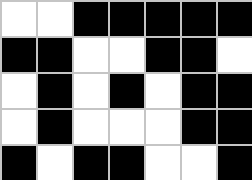[["white", "white", "black", "black", "black", "black", "black"], ["black", "black", "white", "white", "black", "black", "white"], ["white", "black", "white", "black", "white", "black", "black"], ["white", "black", "white", "white", "white", "black", "black"], ["black", "white", "black", "black", "white", "white", "black"]]